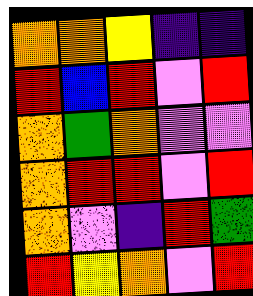[["orange", "orange", "yellow", "indigo", "indigo"], ["red", "blue", "red", "violet", "red"], ["orange", "green", "orange", "violet", "violet"], ["orange", "red", "red", "violet", "red"], ["orange", "violet", "indigo", "red", "green"], ["red", "yellow", "orange", "violet", "red"]]